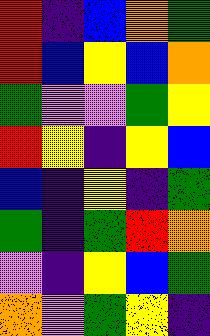[["red", "indigo", "blue", "orange", "green"], ["red", "blue", "yellow", "blue", "orange"], ["green", "violet", "violet", "green", "yellow"], ["red", "yellow", "indigo", "yellow", "blue"], ["blue", "indigo", "yellow", "indigo", "green"], ["green", "indigo", "green", "red", "orange"], ["violet", "indigo", "yellow", "blue", "green"], ["orange", "violet", "green", "yellow", "indigo"]]